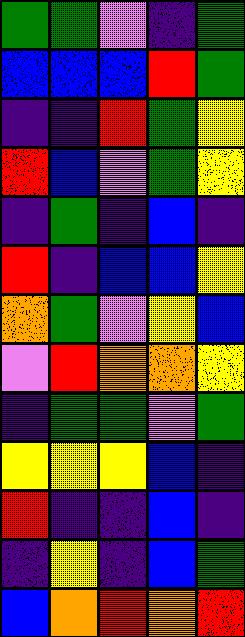[["green", "green", "violet", "indigo", "green"], ["blue", "blue", "blue", "red", "green"], ["indigo", "indigo", "red", "green", "yellow"], ["red", "blue", "violet", "green", "yellow"], ["indigo", "green", "indigo", "blue", "indigo"], ["red", "indigo", "blue", "blue", "yellow"], ["orange", "green", "violet", "yellow", "blue"], ["violet", "red", "orange", "orange", "yellow"], ["indigo", "green", "green", "violet", "green"], ["yellow", "yellow", "yellow", "blue", "indigo"], ["red", "indigo", "indigo", "blue", "indigo"], ["indigo", "yellow", "indigo", "blue", "green"], ["blue", "orange", "red", "orange", "red"]]